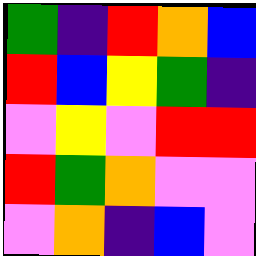[["green", "indigo", "red", "orange", "blue"], ["red", "blue", "yellow", "green", "indigo"], ["violet", "yellow", "violet", "red", "red"], ["red", "green", "orange", "violet", "violet"], ["violet", "orange", "indigo", "blue", "violet"]]